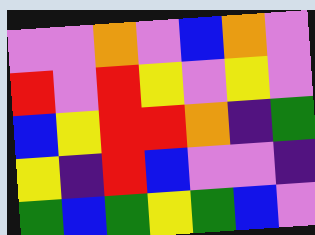[["violet", "violet", "orange", "violet", "blue", "orange", "violet"], ["red", "violet", "red", "yellow", "violet", "yellow", "violet"], ["blue", "yellow", "red", "red", "orange", "indigo", "green"], ["yellow", "indigo", "red", "blue", "violet", "violet", "indigo"], ["green", "blue", "green", "yellow", "green", "blue", "violet"]]